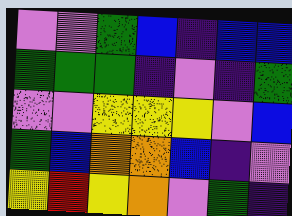[["violet", "violet", "green", "blue", "indigo", "blue", "blue"], ["green", "green", "green", "indigo", "violet", "indigo", "green"], ["violet", "violet", "yellow", "yellow", "yellow", "violet", "blue"], ["green", "blue", "orange", "orange", "blue", "indigo", "violet"], ["yellow", "red", "yellow", "orange", "violet", "green", "indigo"]]